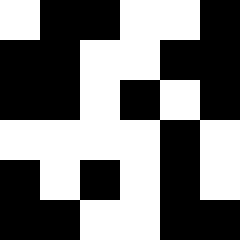[["white", "black", "black", "white", "white", "black"], ["black", "black", "white", "white", "black", "black"], ["black", "black", "white", "black", "white", "black"], ["white", "white", "white", "white", "black", "white"], ["black", "white", "black", "white", "black", "white"], ["black", "black", "white", "white", "black", "black"]]